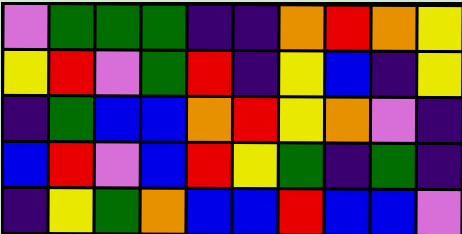[["violet", "green", "green", "green", "indigo", "indigo", "orange", "red", "orange", "yellow"], ["yellow", "red", "violet", "green", "red", "indigo", "yellow", "blue", "indigo", "yellow"], ["indigo", "green", "blue", "blue", "orange", "red", "yellow", "orange", "violet", "indigo"], ["blue", "red", "violet", "blue", "red", "yellow", "green", "indigo", "green", "indigo"], ["indigo", "yellow", "green", "orange", "blue", "blue", "red", "blue", "blue", "violet"]]